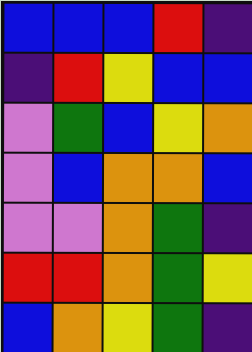[["blue", "blue", "blue", "red", "indigo"], ["indigo", "red", "yellow", "blue", "blue"], ["violet", "green", "blue", "yellow", "orange"], ["violet", "blue", "orange", "orange", "blue"], ["violet", "violet", "orange", "green", "indigo"], ["red", "red", "orange", "green", "yellow"], ["blue", "orange", "yellow", "green", "indigo"]]